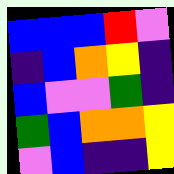[["blue", "blue", "blue", "red", "violet"], ["indigo", "blue", "orange", "yellow", "indigo"], ["blue", "violet", "violet", "green", "indigo"], ["green", "blue", "orange", "orange", "yellow"], ["violet", "blue", "indigo", "indigo", "yellow"]]